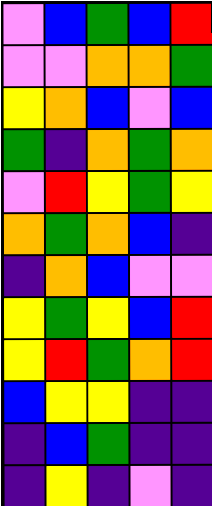[["violet", "blue", "green", "blue", "red"], ["violet", "violet", "orange", "orange", "green"], ["yellow", "orange", "blue", "violet", "blue"], ["green", "indigo", "orange", "green", "orange"], ["violet", "red", "yellow", "green", "yellow"], ["orange", "green", "orange", "blue", "indigo"], ["indigo", "orange", "blue", "violet", "violet"], ["yellow", "green", "yellow", "blue", "red"], ["yellow", "red", "green", "orange", "red"], ["blue", "yellow", "yellow", "indigo", "indigo"], ["indigo", "blue", "green", "indigo", "indigo"], ["indigo", "yellow", "indigo", "violet", "indigo"]]